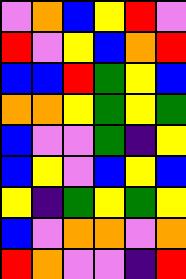[["violet", "orange", "blue", "yellow", "red", "violet"], ["red", "violet", "yellow", "blue", "orange", "red"], ["blue", "blue", "red", "green", "yellow", "blue"], ["orange", "orange", "yellow", "green", "yellow", "green"], ["blue", "violet", "violet", "green", "indigo", "yellow"], ["blue", "yellow", "violet", "blue", "yellow", "blue"], ["yellow", "indigo", "green", "yellow", "green", "yellow"], ["blue", "violet", "orange", "orange", "violet", "orange"], ["red", "orange", "violet", "violet", "indigo", "red"]]